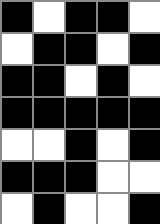[["black", "white", "black", "black", "white"], ["white", "black", "black", "white", "black"], ["black", "black", "white", "black", "white"], ["black", "black", "black", "black", "black"], ["white", "white", "black", "white", "black"], ["black", "black", "black", "white", "white"], ["white", "black", "white", "white", "black"]]